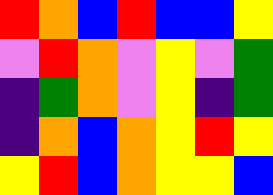[["red", "orange", "blue", "red", "blue", "blue", "yellow"], ["violet", "red", "orange", "violet", "yellow", "violet", "green"], ["indigo", "green", "orange", "violet", "yellow", "indigo", "green"], ["indigo", "orange", "blue", "orange", "yellow", "red", "yellow"], ["yellow", "red", "blue", "orange", "yellow", "yellow", "blue"]]